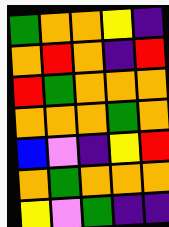[["green", "orange", "orange", "yellow", "indigo"], ["orange", "red", "orange", "indigo", "red"], ["red", "green", "orange", "orange", "orange"], ["orange", "orange", "orange", "green", "orange"], ["blue", "violet", "indigo", "yellow", "red"], ["orange", "green", "orange", "orange", "orange"], ["yellow", "violet", "green", "indigo", "indigo"]]